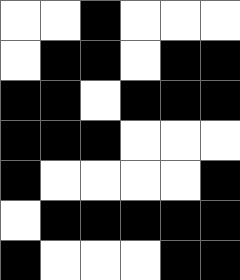[["white", "white", "black", "white", "white", "white"], ["white", "black", "black", "white", "black", "black"], ["black", "black", "white", "black", "black", "black"], ["black", "black", "black", "white", "white", "white"], ["black", "white", "white", "white", "white", "black"], ["white", "black", "black", "black", "black", "black"], ["black", "white", "white", "white", "black", "black"]]